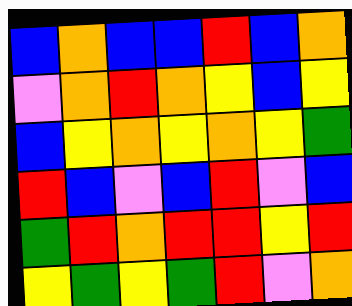[["blue", "orange", "blue", "blue", "red", "blue", "orange"], ["violet", "orange", "red", "orange", "yellow", "blue", "yellow"], ["blue", "yellow", "orange", "yellow", "orange", "yellow", "green"], ["red", "blue", "violet", "blue", "red", "violet", "blue"], ["green", "red", "orange", "red", "red", "yellow", "red"], ["yellow", "green", "yellow", "green", "red", "violet", "orange"]]